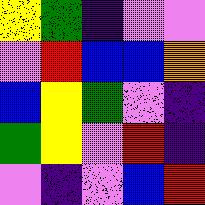[["yellow", "green", "indigo", "violet", "violet"], ["violet", "red", "blue", "blue", "orange"], ["blue", "yellow", "green", "violet", "indigo"], ["green", "yellow", "violet", "red", "indigo"], ["violet", "indigo", "violet", "blue", "red"]]